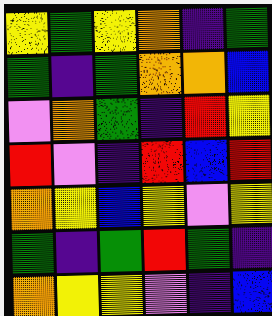[["yellow", "green", "yellow", "orange", "indigo", "green"], ["green", "indigo", "green", "orange", "orange", "blue"], ["violet", "orange", "green", "indigo", "red", "yellow"], ["red", "violet", "indigo", "red", "blue", "red"], ["orange", "yellow", "blue", "yellow", "violet", "yellow"], ["green", "indigo", "green", "red", "green", "indigo"], ["orange", "yellow", "yellow", "violet", "indigo", "blue"]]